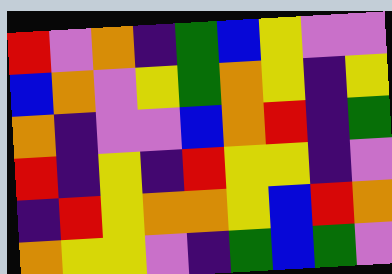[["red", "violet", "orange", "indigo", "green", "blue", "yellow", "violet", "violet"], ["blue", "orange", "violet", "yellow", "green", "orange", "yellow", "indigo", "yellow"], ["orange", "indigo", "violet", "violet", "blue", "orange", "red", "indigo", "green"], ["red", "indigo", "yellow", "indigo", "red", "yellow", "yellow", "indigo", "violet"], ["indigo", "red", "yellow", "orange", "orange", "yellow", "blue", "red", "orange"], ["orange", "yellow", "yellow", "violet", "indigo", "green", "blue", "green", "violet"]]